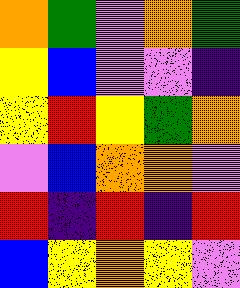[["orange", "green", "violet", "orange", "green"], ["yellow", "blue", "violet", "violet", "indigo"], ["yellow", "red", "yellow", "green", "orange"], ["violet", "blue", "orange", "orange", "violet"], ["red", "indigo", "red", "indigo", "red"], ["blue", "yellow", "orange", "yellow", "violet"]]